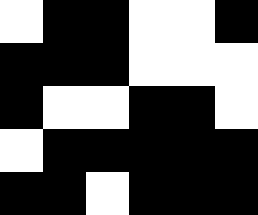[["white", "black", "black", "white", "white", "black"], ["black", "black", "black", "white", "white", "white"], ["black", "white", "white", "black", "black", "white"], ["white", "black", "black", "black", "black", "black"], ["black", "black", "white", "black", "black", "black"]]